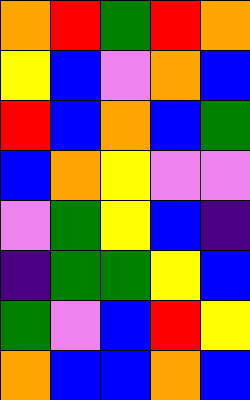[["orange", "red", "green", "red", "orange"], ["yellow", "blue", "violet", "orange", "blue"], ["red", "blue", "orange", "blue", "green"], ["blue", "orange", "yellow", "violet", "violet"], ["violet", "green", "yellow", "blue", "indigo"], ["indigo", "green", "green", "yellow", "blue"], ["green", "violet", "blue", "red", "yellow"], ["orange", "blue", "blue", "orange", "blue"]]